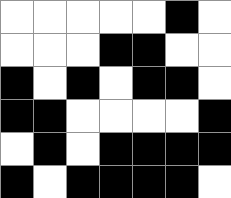[["white", "white", "white", "white", "white", "black", "white"], ["white", "white", "white", "black", "black", "white", "white"], ["black", "white", "black", "white", "black", "black", "white"], ["black", "black", "white", "white", "white", "white", "black"], ["white", "black", "white", "black", "black", "black", "black"], ["black", "white", "black", "black", "black", "black", "white"]]